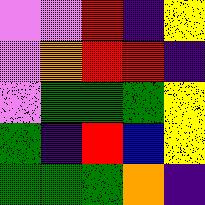[["violet", "violet", "red", "indigo", "yellow"], ["violet", "orange", "red", "red", "indigo"], ["violet", "green", "green", "green", "yellow"], ["green", "indigo", "red", "blue", "yellow"], ["green", "green", "green", "orange", "indigo"]]